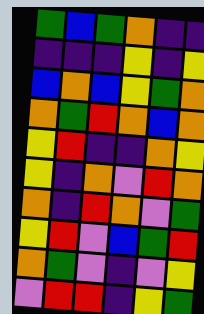[["green", "blue", "green", "orange", "indigo", "indigo"], ["indigo", "indigo", "indigo", "yellow", "indigo", "yellow"], ["blue", "orange", "blue", "yellow", "green", "orange"], ["orange", "green", "red", "orange", "blue", "orange"], ["yellow", "red", "indigo", "indigo", "orange", "yellow"], ["yellow", "indigo", "orange", "violet", "red", "orange"], ["orange", "indigo", "red", "orange", "violet", "green"], ["yellow", "red", "violet", "blue", "green", "red"], ["orange", "green", "violet", "indigo", "violet", "yellow"], ["violet", "red", "red", "indigo", "yellow", "green"]]